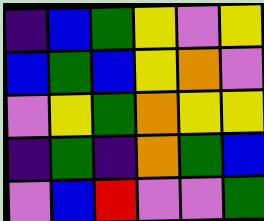[["indigo", "blue", "green", "yellow", "violet", "yellow"], ["blue", "green", "blue", "yellow", "orange", "violet"], ["violet", "yellow", "green", "orange", "yellow", "yellow"], ["indigo", "green", "indigo", "orange", "green", "blue"], ["violet", "blue", "red", "violet", "violet", "green"]]